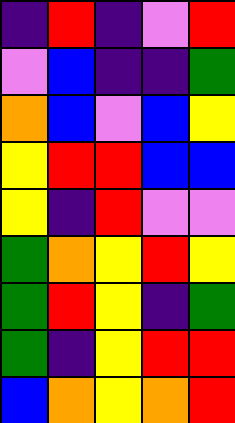[["indigo", "red", "indigo", "violet", "red"], ["violet", "blue", "indigo", "indigo", "green"], ["orange", "blue", "violet", "blue", "yellow"], ["yellow", "red", "red", "blue", "blue"], ["yellow", "indigo", "red", "violet", "violet"], ["green", "orange", "yellow", "red", "yellow"], ["green", "red", "yellow", "indigo", "green"], ["green", "indigo", "yellow", "red", "red"], ["blue", "orange", "yellow", "orange", "red"]]